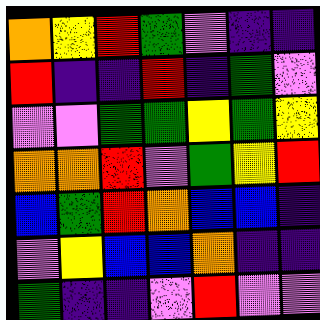[["orange", "yellow", "red", "green", "violet", "indigo", "indigo"], ["red", "indigo", "indigo", "red", "indigo", "green", "violet"], ["violet", "violet", "green", "green", "yellow", "green", "yellow"], ["orange", "orange", "red", "violet", "green", "yellow", "red"], ["blue", "green", "red", "orange", "blue", "blue", "indigo"], ["violet", "yellow", "blue", "blue", "orange", "indigo", "indigo"], ["green", "indigo", "indigo", "violet", "red", "violet", "violet"]]